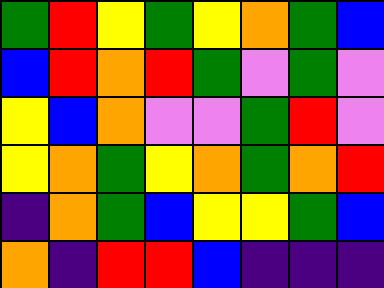[["green", "red", "yellow", "green", "yellow", "orange", "green", "blue"], ["blue", "red", "orange", "red", "green", "violet", "green", "violet"], ["yellow", "blue", "orange", "violet", "violet", "green", "red", "violet"], ["yellow", "orange", "green", "yellow", "orange", "green", "orange", "red"], ["indigo", "orange", "green", "blue", "yellow", "yellow", "green", "blue"], ["orange", "indigo", "red", "red", "blue", "indigo", "indigo", "indigo"]]